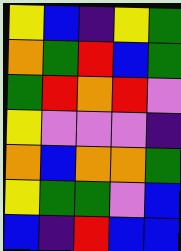[["yellow", "blue", "indigo", "yellow", "green"], ["orange", "green", "red", "blue", "green"], ["green", "red", "orange", "red", "violet"], ["yellow", "violet", "violet", "violet", "indigo"], ["orange", "blue", "orange", "orange", "green"], ["yellow", "green", "green", "violet", "blue"], ["blue", "indigo", "red", "blue", "blue"]]